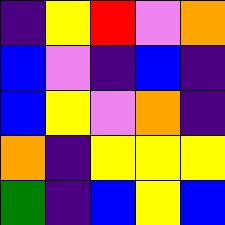[["indigo", "yellow", "red", "violet", "orange"], ["blue", "violet", "indigo", "blue", "indigo"], ["blue", "yellow", "violet", "orange", "indigo"], ["orange", "indigo", "yellow", "yellow", "yellow"], ["green", "indigo", "blue", "yellow", "blue"]]